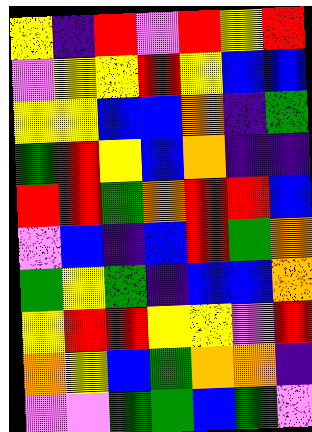[["yellow", "indigo", "red", "violet", "red", "yellow", "red"], ["violet", "yellow", "yellow", "red", "yellow", "blue", "blue"], ["yellow", "yellow", "blue", "blue", "orange", "indigo", "green"], ["green", "red", "yellow", "blue", "orange", "indigo", "indigo"], ["red", "red", "green", "orange", "red", "red", "blue"], ["violet", "blue", "indigo", "blue", "red", "green", "orange"], ["green", "yellow", "green", "indigo", "blue", "blue", "orange"], ["yellow", "red", "red", "yellow", "yellow", "violet", "red"], ["orange", "yellow", "blue", "green", "orange", "orange", "indigo"], ["violet", "violet", "green", "green", "blue", "green", "violet"]]